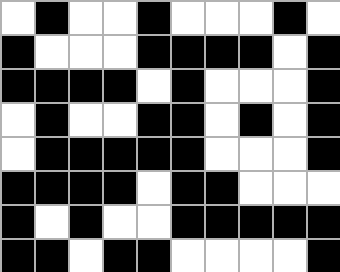[["white", "black", "white", "white", "black", "white", "white", "white", "black", "white"], ["black", "white", "white", "white", "black", "black", "black", "black", "white", "black"], ["black", "black", "black", "black", "white", "black", "white", "white", "white", "black"], ["white", "black", "white", "white", "black", "black", "white", "black", "white", "black"], ["white", "black", "black", "black", "black", "black", "white", "white", "white", "black"], ["black", "black", "black", "black", "white", "black", "black", "white", "white", "white"], ["black", "white", "black", "white", "white", "black", "black", "black", "black", "black"], ["black", "black", "white", "black", "black", "white", "white", "white", "white", "black"]]